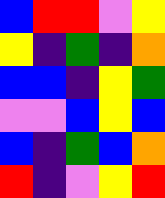[["blue", "red", "red", "violet", "yellow"], ["yellow", "indigo", "green", "indigo", "orange"], ["blue", "blue", "indigo", "yellow", "green"], ["violet", "violet", "blue", "yellow", "blue"], ["blue", "indigo", "green", "blue", "orange"], ["red", "indigo", "violet", "yellow", "red"]]